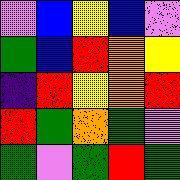[["violet", "blue", "yellow", "blue", "violet"], ["green", "blue", "red", "orange", "yellow"], ["indigo", "red", "yellow", "orange", "red"], ["red", "green", "orange", "green", "violet"], ["green", "violet", "green", "red", "green"]]